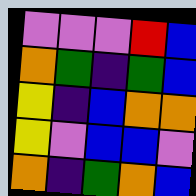[["violet", "violet", "violet", "red", "blue"], ["orange", "green", "indigo", "green", "blue"], ["yellow", "indigo", "blue", "orange", "orange"], ["yellow", "violet", "blue", "blue", "violet"], ["orange", "indigo", "green", "orange", "blue"]]